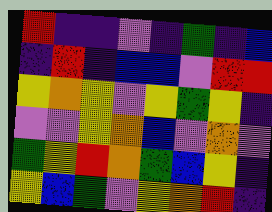[["red", "indigo", "indigo", "violet", "indigo", "green", "indigo", "blue"], ["indigo", "red", "indigo", "blue", "blue", "violet", "red", "red"], ["yellow", "orange", "yellow", "violet", "yellow", "green", "yellow", "indigo"], ["violet", "violet", "yellow", "orange", "blue", "violet", "orange", "violet"], ["green", "yellow", "red", "orange", "green", "blue", "yellow", "indigo"], ["yellow", "blue", "green", "violet", "yellow", "orange", "red", "indigo"]]